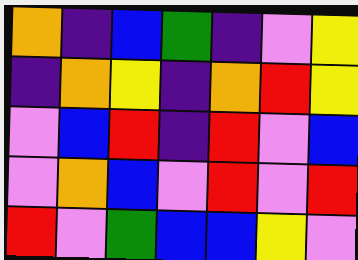[["orange", "indigo", "blue", "green", "indigo", "violet", "yellow"], ["indigo", "orange", "yellow", "indigo", "orange", "red", "yellow"], ["violet", "blue", "red", "indigo", "red", "violet", "blue"], ["violet", "orange", "blue", "violet", "red", "violet", "red"], ["red", "violet", "green", "blue", "blue", "yellow", "violet"]]